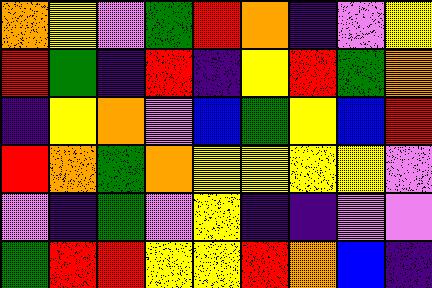[["orange", "yellow", "violet", "green", "red", "orange", "indigo", "violet", "yellow"], ["red", "green", "indigo", "red", "indigo", "yellow", "red", "green", "orange"], ["indigo", "yellow", "orange", "violet", "blue", "green", "yellow", "blue", "red"], ["red", "orange", "green", "orange", "yellow", "yellow", "yellow", "yellow", "violet"], ["violet", "indigo", "green", "violet", "yellow", "indigo", "indigo", "violet", "violet"], ["green", "red", "red", "yellow", "yellow", "red", "orange", "blue", "indigo"]]